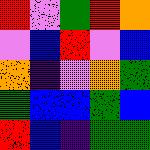[["red", "violet", "green", "red", "orange"], ["violet", "blue", "red", "violet", "blue"], ["orange", "indigo", "violet", "orange", "green"], ["green", "blue", "blue", "green", "blue"], ["red", "blue", "indigo", "green", "green"]]